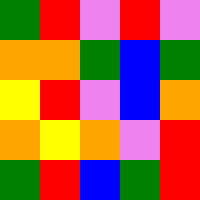[["green", "red", "violet", "red", "violet"], ["orange", "orange", "green", "blue", "green"], ["yellow", "red", "violet", "blue", "orange"], ["orange", "yellow", "orange", "violet", "red"], ["green", "red", "blue", "green", "red"]]